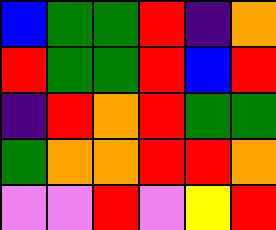[["blue", "green", "green", "red", "indigo", "orange"], ["red", "green", "green", "red", "blue", "red"], ["indigo", "red", "orange", "red", "green", "green"], ["green", "orange", "orange", "red", "red", "orange"], ["violet", "violet", "red", "violet", "yellow", "red"]]